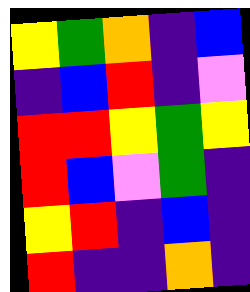[["yellow", "green", "orange", "indigo", "blue"], ["indigo", "blue", "red", "indigo", "violet"], ["red", "red", "yellow", "green", "yellow"], ["red", "blue", "violet", "green", "indigo"], ["yellow", "red", "indigo", "blue", "indigo"], ["red", "indigo", "indigo", "orange", "indigo"]]